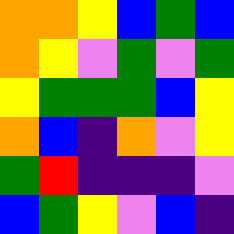[["orange", "orange", "yellow", "blue", "green", "blue"], ["orange", "yellow", "violet", "green", "violet", "green"], ["yellow", "green", "green", "green", "blue", "yellow"], ["orange", "blue", "indigo", "orange", "violet", "yellow"], ["green", "red", "indigo", "indigo", "indigo", "violet"], ["blue", "green", "yellow", "violet", "blue", "indigo"]]